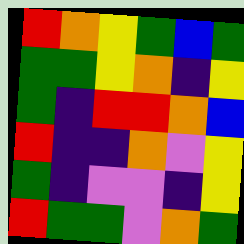[["red", "orange", "yellow", "green", "blue", "green"], ["green", "green", "yellow", "orange", "indigo", "yellow"], ["green", "indigo", "red", "red", "orange", "blue"], ["red", "indigo", "indigo", "orange", "violet", "yellow"], ["green", "indigo", "violet", "violet", "indigo", "yellow"], ["red", "green", "green", "violet", "orange", "green"]]